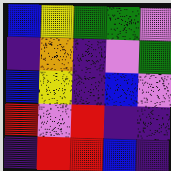[["blue", "yellow", "green", "green", "violet"], ["indigo", "orange", "indigo", "violet", "green"], ["blue", "yellow", "indigo", "blue", "violet"], ["red", "violet", "red", "indigo", "indigo"], ["indigo", "red", "red", "blue", "indigo"]]